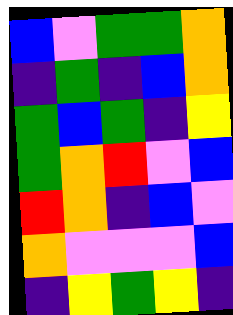[["blue", "violet", "green", "green", "orange"], ["indigo", "green", "indigo", "blue", "orange"], ["green", "blue", "green", "indigo", "yellow"], ["green", "orange", "red", "violet", "blue"], ["red", "orange", "indigo", "blue", "violet"], ["orange", "violet", "violet", "violet", "blue"], ["indigo", "yellow", "green", "yellow", "indigo"]]